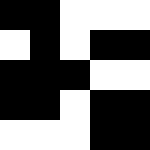[["black", "black", "white", "white", "white"], ["white", "black", "white", "black", "black"], ["black", "black", "black", "white", "white"], ["black", "black", "white", "black", "black"], ["white", "white", "white", "black", "black"]]